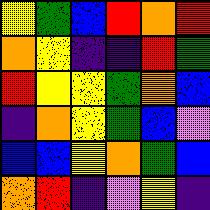[["yellow", "green", "blue", "red", "orange", "red"], ["orange", "yellow", "indigo", "indigo", "red", "green"], ["red", "yellow", "yellow", "green", "orange", "blue"], ["indigo", "orange", "yellow", "green", "blue", "violet"], ["blue", "blue", "yellow", "orange", "green", "blue"], ["orange", "red", "indigo", "violet", "yellow", "indigo"]]